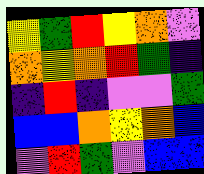[["yellow", "green", "red", "yellow", "orange", "violet"], ["orange", "yellow", "orange", "red", "green", "indigo"], ["indigo", "red", "indigo", "violet", "violet", "green"], ["blue", "blue", "orange", "yellow", "orange", "blue"], ["violet", "red", "green", "violet", "blue", "blue"]]